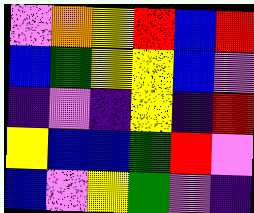[["violet", "orange", "yellow", "red", "blue", "red"], ["blue", "green", "yellow", "yellow", "blue", "violet"], ["indigo", "violet", "indigo", "yellow", "indigo", "red"], ["yellow", "blue", "blue", "green", "red", "violet"], ["blue", "violet", "yellow", "green", "violet", "indigo"]]